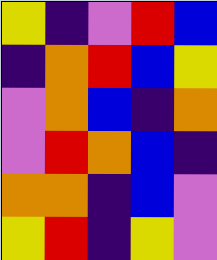[["yellow", "indigo", "violet", "red", "blue"], ["indigo", "orange", "red", "blue", "yellow"], ["violet", "orange", "blue", "indigo", "orange"], ["violet", "red", "orange", "blue", "indigo"], ["orange", "orange", "indigo", "blue", "violet"], ["yellow", "red", "indigo", "yellow", "violet"]]